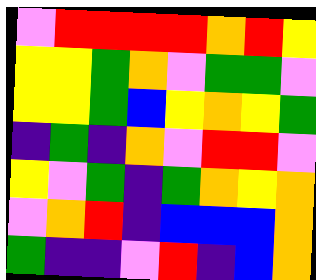[["violet", "red", "red", "red", "red", "orange", "red", "yellow"], ["yellow", "yellow", "green", "orange", "violet", "green", "green", "violet"], ["yellow", "yellow", "green", "blue", "yellow", "orange", "yellow", "green"], ["indigo", "green", "indigo", "orange", "violet", "red", "red", "violet"], ["yellow", "violet", "green", "indigo", "green", "orange", "yellow", "orange"], ["violet", "orange", "red", "indigo", "blue", "blue", "blue", "orange"], ["green", "indigo", "indigo", "violet", "red", "indigo", "blue", "orange"]]